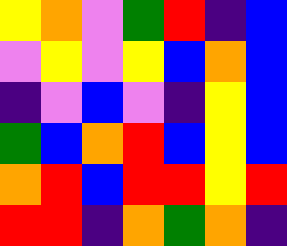[["yellow", "orange", "violet", "green", "red", "indigo", "blue"], ["violet", "yellow", "violet", "yellow", "blue", "orange", "blue"], ["indigo", "violet", "blue", "violet", "indigo", "yellow", "blue"], ["green", "blue", "orange", "red", "blue", "yellow", "blue"], ["orange", "red", "blue", "red", "red", "yellow", "red"], ["red", "red", "indigo", "orange", "green", "orange", "indigo"]]